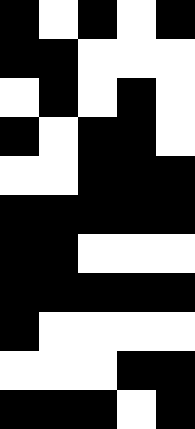[["black", "white", "black", "white", "black"], ["black", "black", "white", "white", "white"], ["white", "black", "white", "black", "white"], ["black", "white", "black", "black", "white"], ["white", "white", "black", "black", "black"], ["black", "black", "black", "black", "black"], ["black", "black", "white", "white", "white"], ["black", "black", "black", "black", "black"], ["black", "white", "white", "white", "white"], ["white", "white", "white", "black", "black"], ["black", "black", "black", "white", "black"]]